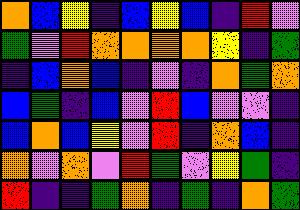[["orange", "blue", "yellow", "indigo", "blue", "yellow", "blue", "indigo", "red", "violet"], ["green", "violet", "red", "orange", "orange", "orange", "orange", "yellow", "indigo", "green"], ["indigo", "blue", "orange", "blue", "indigo", "violet", "indigo", "orange", "green", "orange"], ["blue", "green", "indigo", "blue", "violet", "red", "blue", "violet", "violet", "indigo"], ["blue", "orange", "blue", "yellow", "violet", "red", "indigo", "orange", "blue", "indigo"], ["orange", "violet", "orange", "violet", "red", "green", "violet", "yellow", "green", "indigo"], ["red", "indigo", "indigo", "green", "orange", "indigo", "green", "indigo", "orange", "green"]]